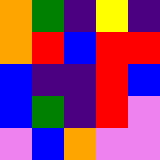[["orange", "green", "indigo", "yellow", "indigo"], ["orange", "red", "blue", "red", "red"], ["blue", "indigo", "indigo", "red", "blue"], ["blue", "green", "indigo", "red", "violet"], ["violet", "blue", "orange", "violet", "violet"]]